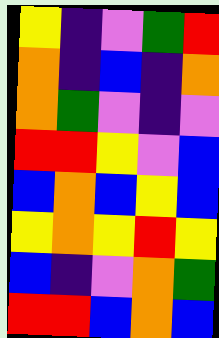[["yellow", "indigo", "violet", "green", "red"], ["orange", "indigo", "blue", "indigo", "orange"], ["orange", "green", "violet", "indigo", "violet"], ["red", "red", "yellow", "violet", "blue"], ["blue", "orange", "blue", "yellow", "blue"], ["yellow", "orange", "yellow", "red", "yellow"], ["blue", "indigo", "violet", "orange", "green"], ["red", "red", "blue", "orange", "blue"]]